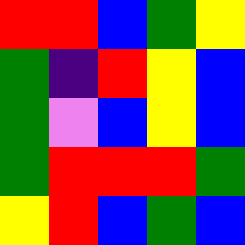[["red", "red", "blue", "green", "yellow"], ["green", "indigo", "red", "yellow", "blue"], ["green", "violet", "blue", "yellow", "blue"], ["green", "red", "red", "red", "green"], ["yellow", "red", "blue", "green", "blue"]]